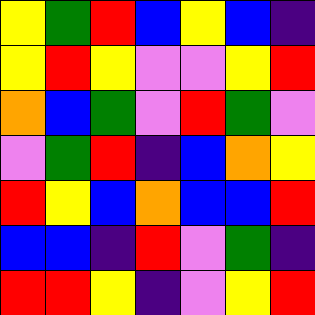[["yellow", "green", "red", "blue", "yellow", "blue", "indigo"], ["yellow", "red", "yellow", "violet", "violet", "yellow", "red"], ["orange", "blue", "green", "violet", "red", "green", "violet"], ["violet", "green", "red", "indigo", "blue", "orange", "yellow"], ["red", "yellow", "blue", "orange", "blue", "blue", "red"], ["blue", "blue", "indigo", "red", "violet", "green", "indigo"], ["red", "red", "yellow", "indigo", "violet", "yellow", "red"]]